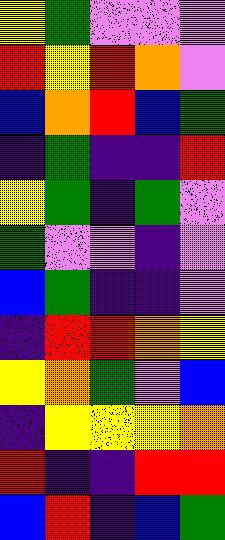[["yellow", "green", "violet", "violet", "violet"], ["red", "yellow", "red", "orange", "violet"], ["blue", "orange", "red", "blue", "green"], ["indigo", "green", "indigo", "indigo", "red"], ["yellow", "green", "indigo", "green", "violet"], ["green", "violet", "violet", "indigo", "violet"], ["blue", "green", "indigo", "indigo", "violet"], ["indigo", "red", "red", "orange", "yellow"], ["yellow", "orange", "green", "violet", "blue"], ["indigo", "yellow", "yellow", "yellow", "orange"], ["red", "indigo", "indigo", "red", "red"], ["blue", "red", "indigo", "blue", "green"]]